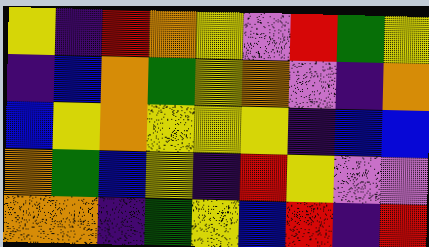[["yellow", "indigo", "red", "orange", "yellow", "violet", "red", "green", "yellow"], ["indigo", "blue", "orange", "green", "yellow", "orange", "violet", "indigo", "orange"], ["blue", "yellow", "orange", "yellow", "yellow", "yellow", "indigo", "blue", "blue"], ["orange", "green", "blue", "yellow", "indigo", "red", "yellow", "violet", "violet"], ["orange", "orange", "indigo", "green", "yellow", "blue", "red", "indigo", "red"]]